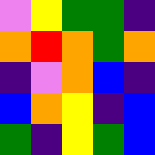[["violet", "yellow", "green", "green", "indigo"], ["orange", "red", "orange", "green", "orange"], ["indigo", "violet", "orange", "blue", "indigo"], ["blue", "orange", "yellow", "indigo", "blue"], ["green", "indigo", "yellow", "green", "blue"]]